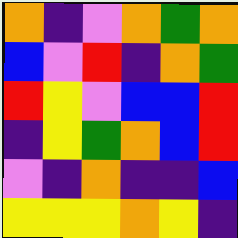[["orange", "indigo", "violet", "orange", "green", "orange"], ["blue", "violet", "red", "indigo", "orange", "green"], ["red", "yellow", "violet", "blue", "blue", "red"], ["indigo", "yellow", "green", "orange", "blue", "red"], ["violet", "indigo", "orange", "indigo", "indigo", "blue"], ["yellow", "yellow", "yellow", "orange", "yellow", "indigo"]]